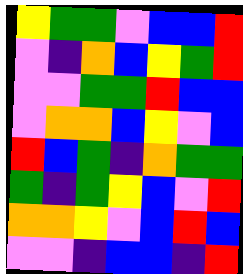[["yellow", "green", "green", "violet", "blue", "blue", "red"], ["violet", "indigo", "orange", "blue", "yellow", "green", "red"], ["violet", "violet", "green", "green", "red", "blue", "blue"], ["violet", "orange", "orange", "blue", "yellow", "violet", "blue"], ["red", "blue", "green", "indigo", "orange", "green", "green"], ["green", "indigo", "green", "yellow", "blue", "violet", "red"], ["orange", "orange", "yellow", "violet", "blue", "red", "blue"], ["violet", "violet", "indigo", "blue", "blue", "indigo", "red"]]